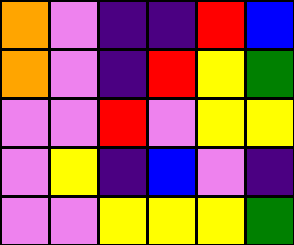[["orange", "violet", "indigo", "indigo", "red", "blue"], ["orange", "violet", "indigo", "red", "yellow", "green"], ["violet", "violet", "red", "violet", "yellow", "yellow"], ["violet", "yellow", "indigo", "blue", "violet", "indigo"], ["violet", "violet", "yellow", "yellow", "yellow", "green"]]